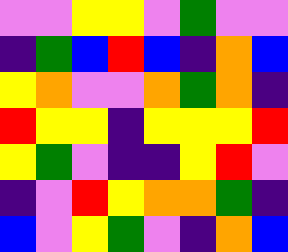[["violet", "violet", "yellow", "yellow", "violet", "green", "violet", "violet"], ["indigo", "green", "blue", "red", "blue", "indigo", "orange", "blue"], ["yellow", "orange", "violet", "violet", "orange", "green", "orange", "indigo"], ["red", "yellow", "yellow", "indigo", "yellow", "yellow", "yellow", "red"], ["yellow", "green", "violet", "indigo", "indigo", "yellow", "red", "violet"], ["indigo", "violet", "red", "yellow", "orange", "orange", "green", "indigo"], ["blue", "violet", "yellow", "green", "violet", "indigo", "orange", "blue"]]